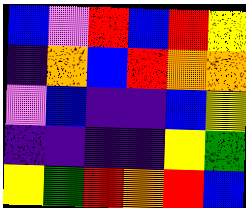[["blue", "violet", "red", "blue", "red", "yellow"], ["indigo", "orange", "blue", "red", "orange", "orange"], ["violet", "blue", "indigo", "indigo", "blue", "yellow"], ["indigo", "indigo", "indigo", "indigo", "yellow", "green"], ["yellow", "green", "red", "orange", "red", "blue"]]